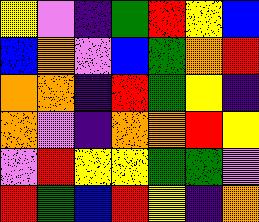[["yellow", "violet", "indigo", "green", "red", "yellow", "blue"], ["blue", "orange", "violet", "blue", "green", "orange", "red"], ["orange", "orange", "indigo", "red", "green", "yellow", "indigo"], ["orange", "violet", "indigo", "orange", "orange", "red", "yellow"], ["violet", "red", "yellow", "yellow", "green", "green", "violet"], ["red", "green", "blue", "red", "yellow", "indigo", "orange"]]